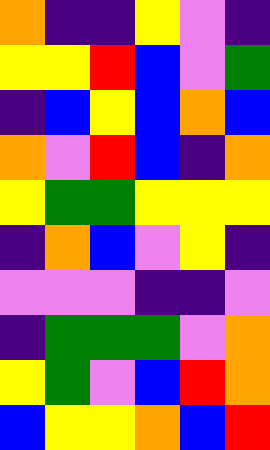[["orange", "indigo", "indigo", "yellow", "violet", "indigo"], ["yellow", "yellow", "red", "blue", "violet", "green"], ["indigo", "blue", "yellow", "blue", "orange", "blue"], ["orange", "violet", "red", "blue", "indigo", "orange"], ["yellow", "green", "green", "yellow", "yellow", "yellow"], ["indigo", "orange", "blue", "violet", "yellow", "indigo"], ["violet", "violet", "violet", "indigo", "indigo", "violet"], ["indigo", "green", "green", "green", "violet", "orange"], ["yellow", "green", "violet", "blue", "red", "orange"], ["blue", "yellow", "yellow", "orange", "blue", "red"]]